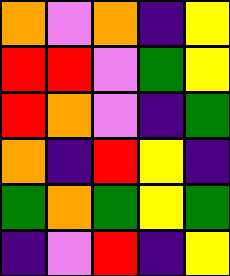[["orange", "violet", "orange", "indigo", "yellow"], ["red", "red", "violet", "green", "yellow"], ["red", "orange", "violet", "indigo", "green"], ["orange", "indigo", "red", "yellow", "indigo"], ["green", "orange", "green", "yellow", "green"], ["indigo", "violet", "red", "indigo", "yellow"]]